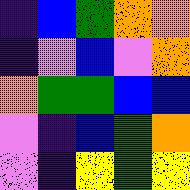[["indigo", "blue", "green", "orange", "orange"], ["indigo", "violet", "blue", "violet", "orange"], ["orange", "green", "green", "blue", "blue"], ["violet", "indigo", "blue", "green", "orange"], ["violet", "indigo", "yellow", "green", "yellow"]]